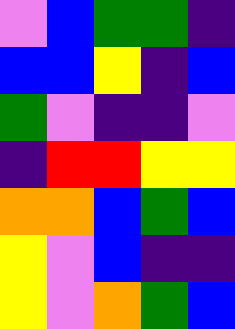[["violet", "blue", "green", "green", "indigo"], ["blue", "blue", "yellow", "indigo", "blue"], ["green", "violet", "indigo", "indigo", "violet"], ["indigo", "red", "red", "yellow", "yellow"], ["orange", "orange", "blue", "green", "blue"], ["yellow", "violet", "blue", "indigo", "indigo"], ["yellow", "violet", "orange", "green", "blue"]]